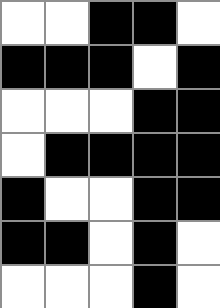[["white", "white", "black", "black", "white"], ["black", "black", "black", "white", "black"], ["white", "white", "white", "black", "black"], ["white", "black", "black", "black", "black"], ["black", "white", "white", "black", "black"], ["black", "black", "white", "black", "white"], ["white", "white", "white", "black", "white"]]